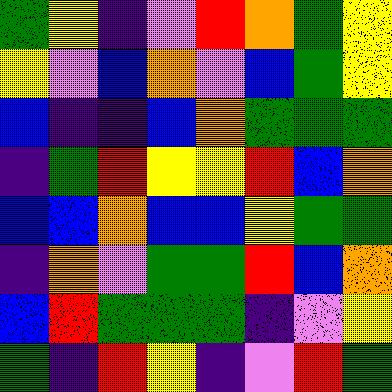[["green", "yellow", "indigo", "violet", "red", "orange", "green", "yellow"], ["yellow", "violet", "blue", "orange", "violet", "blue", "green", "yellow"], ["blue", "indigo", "indigo", "blue", "orange", "green", "green", "green"], ["indigo", "green", "red", "yellow", "yellow", "red", "blue", "orange"], ["blue", "blue", "orange", "blue", "blue", "yellow", "green", "green"], ["indigo", "orange", "violet", "green", "green", "red", "blue", "orange"], ["blue", "red", "green", "green", "green", "indigo", "violet", "yellow"], ["green", "indigo", "red", "yellow", "indigo", "violet", "red", "green"]]